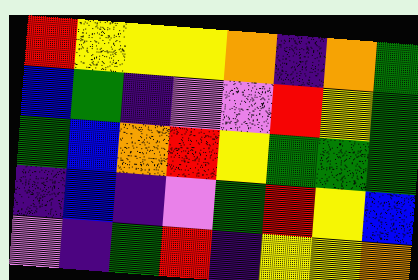[["red", "yellow", "yellow", "yellow", "orange", "indigo", "orange", "green"], ["blue", "green", "indigo", "violet", "violet", "red", "yellow", "green"], ["green", "blue", "orange", "red", "yellow", "green", "green", "green"], ["indigo", "blue", "indigo", "violet", "green", "red", "yellow", "blue"], ["violet", "indigo", "green", "red", "indigo", "yellow", "yellow", "orange"]]